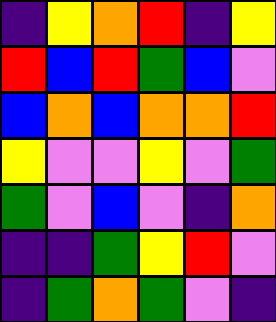[["indigo", "yellow", "orange", "red", "indigo", "yellow"], ["red", "blue", "red", "green", "blue", "violet"], ["blue", "orange", "blue", "orange", "orange", "red"], ["yellow", "violet", "violet", "yellow", "violet", "green"], ["green", "violet", "blue", "violet", "indigo", "orange"], ["indigo", "indigo", "green", "yellow", "red", "violet"], ["indigo", "green", "orange", "green", "violet", "indigo"]]